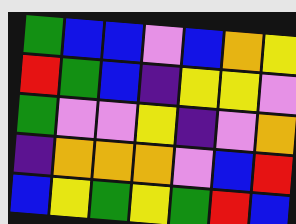[["green", "blue", "blue", "violet", "blue", "orange", "yellow"], ["red", "green", "blue", "indigo", "yellow", "yellow", "violet"], ["green", "violet", "violet", "yellow", "indigo", "violet", "orange"], ["indigo", "orange", "orange", "orange", "violet", "blue", "red"], ["blue", "yellow", "green", "yellow", "green", "red", "blue"]]